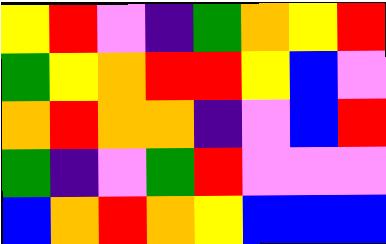[["yellow", "red", "violet", "indigo", "green", "orange", "yellow", "red"], ["green", "yellow", "orange", "red", "red", "yellow", "blue", "violet"], ["orange", "red", "orange", "orange", "indigo", "violet", "blue", "red"], ["green", "indigo", "violet", "green", "red", "violet", "violet", "violet"], ["blue", "orange", "red", "orange", "yellow", "blue", "blue", "blue"]]